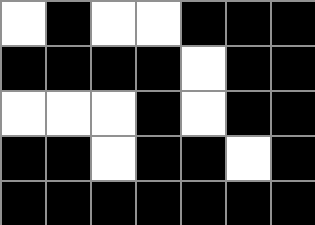[["white", "black", "white", "white", "black", "black", "black"], ["black", "black", "black", "black", "white", "black", "black"], ["white", "white", "white", "black", "white", "black", "black"], ["black", "black", "white", "black", "black", "white", "black"], ["black", "black", "black", "black", "black", "black", "black"]]